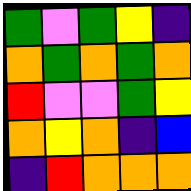[["green", "violet", "green", "yellow", "indigo"], ["orange", "green", "orange", "green", "orange"], ["red", "violet", "violet", "green", "yellow"], ["orange", "yellow", "orange", "indigo", "blue"], ["indigo", "red", "orange", "orange", "orange"]]